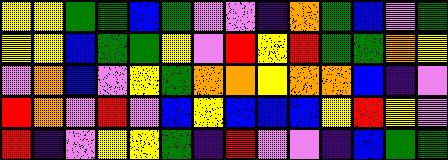[["yellow", "yellow", "green", "green", "blue", "green", "violet", "violet", "indigo", "orange", "green", "blue", "violet", "green"], ["yellow", "yellow", "blue", "green", "green", "yellow", "violet", "red", "yellow", "red", "green", "green", "orange", "yellow"], ["violet", "orange", "blue", "violet", "yellow", "green", "orange", "orange", "yellow", "orange", "orange", "blue", "indigo", "violet"], ["red", "orange", "violet", "red", "violet", "blue", "yellow", "blue", "blue", "blue", "yellow", "red", "yellow", "violet"], ["red", "indigo", "violet", "yellow", "yellow", "green", "indigo", "red", "violet", "violet", "indigo", "blue", "green", "green"]]